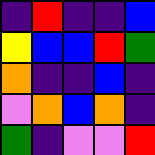[["indigo", "red", "indigo", "indigo", "blue"], ["yellow", "blue", "blue", "red", "green"], ["orange", "indigo", "indigo", "blue", "indigo"], ["violet", "orange", "blue", "orange", "indigo"], ["green", "indigo", "violet", "violet", "red"]]